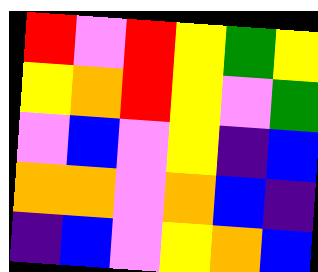[["red", "violet", "red", "yellow", "green", "yellow"], ["yellow", "orange", "red", "yellow", "violet", "green"], ["violet", "blue", "violet", "yellow", "indigo", "blue"], ["orange", "orange", "violet", "orange", "blue", "indigo"], ["indigo", "blue", "violet", "yellow", "orange", "blue"]]